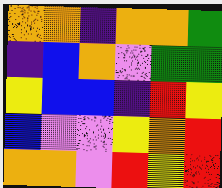[["orange", "orange", "indigo", "orange", "orange", "green"], ["indigo", "blue", "orange", "violet", "green", "green"], ["yellow", "blue", "blue", "indigo", "red", "yellow"], ["blue", "violet", "violet", "yellow", "orange", "red"], ["orange", "orange", "violet", "red", "yellow", "red"]]